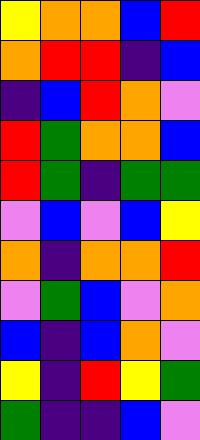[["yellow", "orange", "orange", "blue", "red"], ["orange", "red", "red", "indigo", "blue"], ["indigo", "blue", "red", "orange", "violet"], ["red", "green", "orange", "orange", "blue"], ["red", "green", "indigo", "green", "green"], ["violet", "blue", "violet", "blue", "yellow"], ["orange", "indigo", "orange", "orange", "red"], ["violet", "green", "blue", "violet", "orange"], ["blue", "indigo", "blue", "orange", "violet"], ["yellow", "indigo", "red", "yellow", "green"], ["green", "indigo", "indigo", "blue", "violet"]]